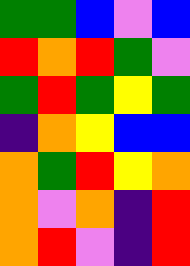[["green", "green", "blue", "violet", "blue"], ["red", "orange", "red", "green", "violet"], ["green", "red", "green", "yellow", "green"], ["indigo", "orange", "yellow", "blue", "blue"], ["orange", "green", "red", "yellow", "orange"], ["orange", "violet", "orange", "indigo", "red"], ["orange", "red", "violet", "indigo", "red"]]